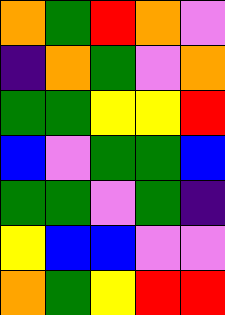[["orange", "green", "red", "orange", "violet"], ["indigo", "orange", "green", "violet", "orange"], ["green", "green", "yellow", "yellow", "red"], ["blue", "violet", "green", "green", "blue"], ["green", "green", "violet", "green", "indigo"], ["yellow", "blue", "blue", "violet", "violet"], ["orange", "green", "yellow", "red", "red"]]